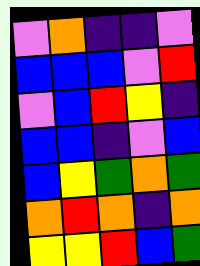[["violet", "orange", "indigo", "indigo", "violet"], ["blue", "blue", "blue", "violet", "red"], ["violet", "blue", "red", "yellow", "indigo"], ["blue", "blue", "indigo", "violet", "blue"], ["blue", "yellow", "green", "orange", "green"], ["orange", "red", "orange", "indigo", "orange"], ["yellow", "yellow", "red", "blue", "green"]]